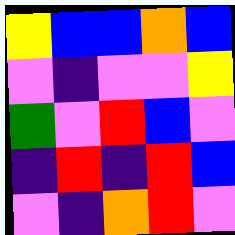[["yellow", "blue", "blue", "orange", "blue"], ["violet", "indigo", "violet", "violet", "yellow"], ["green", "violet", "red", "blue", "violet"], ["indigo", "red", "indigo", "red", "blue"], ["violet", "indigo", "orange", "red", "violet"]]